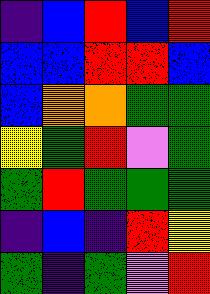[["indigo", "blue", "red", "blue", "red"], ["blue", "blue", "red", "red", "blue"], ["blue", "orange", "orange", "green", "green"], ["yellow", "green", "red", "violet", "green"], ["green", "red", "green", "green", "green"], ["indigo", "blue", "indigo", "red", "yellow"], ["green", "indigo", "green", "violet", "red"]]